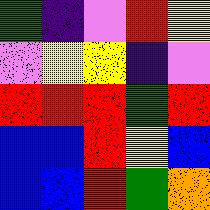[["green", "indigo", "violet", "red", "yellow"], ["violet", "yellow", "yellow", "indigo", "violet"], ["red", "red", "red", "green", "red"], ["blue", "blue", "red", "yellow", "blue"], ["blue", "blue", "red", "green", "orange"]]